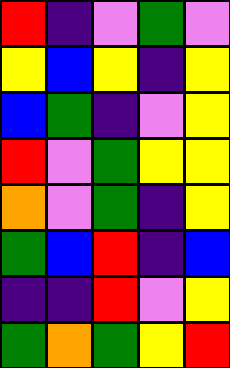[["red", "indigo", "violet", "green", "violet"], ["yellow", "blue", "yellow", "indigo", "yellow"], ["blue", "green", "indigo", "violet", "yellow"], ["red", "violet", "green", "yellow", "yellow"], ["orange", "violet", "green", "indigo", "yellow"], ["green", "blue", "red", "indigo", "blue"], ["indigo", "indigo", "red", "violet", "yellow"], ["green", "orange", "green", "yellow", "red"]]